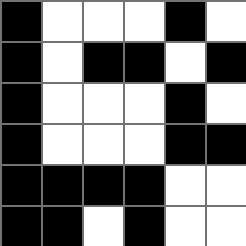[["black", "white", "white", "white", "black", "white"], ["black", "white", "black", "black", "white", "black"], ["black", "white", "white", "white", "black", "white"], ["black", "white", "white", "white", "black", "black"], ["black", "black", "black", "black", "white", "white"], ["black", "black", "white", "black", "white", "white"]]